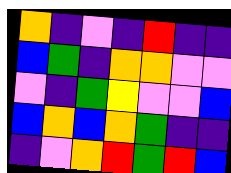[["orange", "indigo", "violet", "indigo", "red", "indigo", "indigo"], ["blue", "green", "indigo", "orange", "orange", "violet", "violet"], ["violet", "indigo", "green", "yellow", "violet", "violet", "blue"], ["blue", "orange", "blue", "orange", "green", "indigo", "indigo"], ["indigo", "violet", "orange", "red", "green", "red", "blue"]]